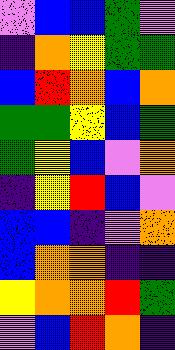[["violet", "blue", "blue", "green", "violet"], ["indigo", "orange", "yellow", "green", "green"], ["blue", "red", "orange", "blue", "orange"], ["green", "green", "yellow", "blue", "green"], ["green", "yellow", "blue", "violet", "orange"], ["indigo", "yellow", "red", "blue", "violet"], ["blue", "blue", "indigo", "violet", "orange"], ["blue", "orange", "orange", "indigo", "indigo"], ["yellow", "orange", "orange", "red", "green"], ["violet", "blue", "red", "orange", "indigo"]]